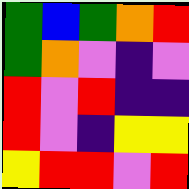[["green", "blue", "green", "orange", "red"], ["green", "orange", "violet", "indigo", "violet"], ["red", "violet", "red", "indigo", "indigo"], ["red", "violet", "indigo", "yellow", "yellow"], ["yellow", "red", "red", "violet", "red"]]